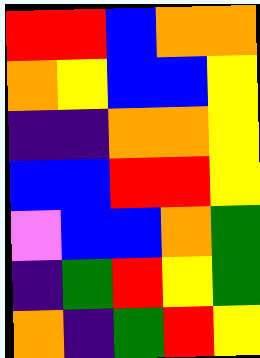[["red", "red", "blue", "orange", "orange"], ["orange", "yellow", "blue", "blue", "yellow"], ["indigo", "indigo", "orange", "orange", "yellow"], ["blue", "blue", "red", "red", "yellow"], ["violet", "blue", "blue", "orange", "green"], ["indigo", "green", "red", "yellow", "green"], ["orange", "indigo", "green", "red", "yellow"]]